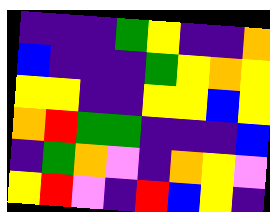[["indigo", "indigo", "indigo", "green", "yellow", "indigo", "indigo", "orange"], ["blue", "indigo", "indigo", "indigo", "green", "yellow", "orange", "yellow"], ["yellow", "yellow", "indigo", "indigo", "yellow", "yellow", "blue", "yellow"], ["orange", "red", "green", "green", "indigo", "indigo", "indigo", "blue"], ["indigo", "green", "orange", "violet", "indigo", "orange", "yellow", "violet"], ["yellow", "red", "violet", "indigo", "red", "blue", "yellow", "indigo"]]